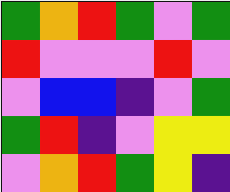[["green", "orange", "red", "green", "violet", "green"], ["red", "violet", "violet", "violet", "red", "violet"], ["violet", "blue", "blue", "indigo", "violet", "green"], ["green", "red", "indigo", "violet", "yellow", "yellow"], ["violet", "orange", "red", "green", "yellow", "indigo"]]